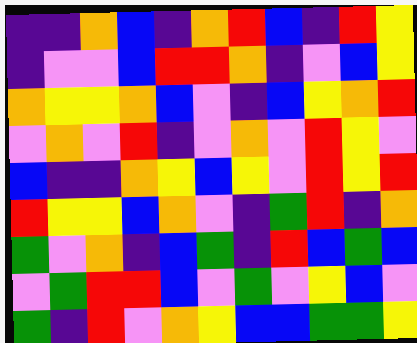[["indigo", "indigo", "orange", "blue", "indigo", "orange", "red", "blue", "indigo", "red", "yellow"], ["indigo", "violet", "violet", "blue", "red", "red", "orange", "indigo", "violet", "blue", "yellow"], ["orange", "yellow", "yellow", "orange", "blue", "violet", "indigo", "blue", "yellow", "orange", "red"], ["violet", "orange", "violet", "red", "indigo", "violet", "orange", "violet", "red", "yellow", "violet"], ["blue", "indigo", "indigo", "orange", "yellow", "blue", "yellow", "violet", "red", "yellow", "red"], ["red", "yellow", "yellow", "blue", "orange", "violet", "indigo", "green", "red", "indigo", "orange"], ["green", "violet", "orange", "indigo", "blue", "green", "indigo", "red", "blue", "green", "blue"], ["violet", "green", "red", "red", "blue", "violet", "green", "violet", "yellow", "blue", "violet"], ["green", "indigo", "red", "violet", "orange", "yellow", "blue", "blue", "green", "green", "yellow"]]